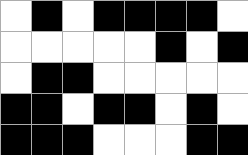[["white", "black", "white", "black", "black", "black", "black", "white"], ["white", "white", "white", "white", "white", "black", "white", "black"], ["white", "black", "black", "white", "white", "white", "white", "white"], ["black", "black", "white", "black", "black", "white", "black", "white"], ["black", "black", "black", "white", "white", "white", "black", "black"]]